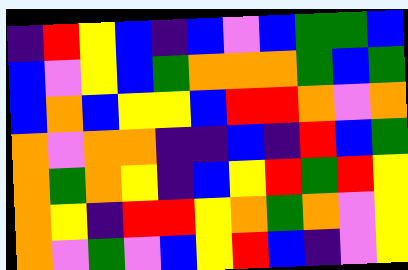[["indigo", "red", "yellow", "blue", "indigo", "blue", "violet", "blue", "green", "green", "blue"], ["blue", "violet", "yellow", "blue", "green", "orange", "orange", "orange", "green", "blue", "green"], ["blue", "orange", "blue", "yellow", "yellow", "blue", "red", "red", "orange", "violet", "orange"], ["orange", "violet", "orange", "orange", "indigo", "indigo", "blue", "indigo", "red", "blue", "green"], ["orange", "green", "orange", "yellow", "indigo", "blue", "yellow", "red", "green", "red", "yellow"], ["orange", "yellow", "indigo", "red", "red", "yellow", "orange", "green", "orange", "violet", "yellow"], ["orange", "violet", "green", "violet", "blue", "yellow", "red", "blue", "indigo", "violet", "yellow"]]